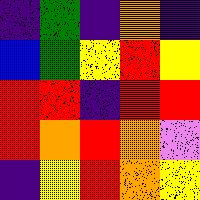[["indigo", "green", "indigo", "orange", "indigo"], ["blue", "green", "yellow", "red", "yellow"], ["red", "red", "indigo", "red", "red"], ["red", "orange", "red", "orange", "violet"], ["indigo", "yellow", "red", "orange", "yellow"]]